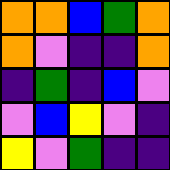[["orange", "orange", "blue", "green", "orange"], ["orange", "violet", "indigo", "indigo", "orange"], ["indigo", "green", "indigo", "blue", "violet"], ["violet", "blue", "yellow", "violet", "indigo"], ["yellow", "violet", "green", "indigo", "indigo"]]